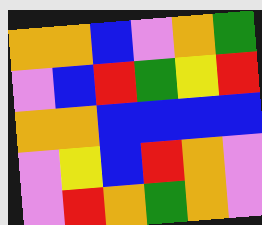[["orange", "orange", "blue", "violet", "orange", "green"], ["violet", "blue", "red", "green", "yellow", "red"], ["orange", "orange", "blue", "blue", "blue", "blue"], ["violet", "yellow", "blue", "red", "orange", "violet"], ["violet", "red", "orange", "green", "orange", "violet"]]